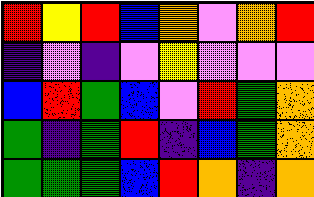[["red", "yellow", "red", "blue", "orange", "violet", "orange", "red"], ["indigo", "violet", "indigo", "violet", "yellow", "violet", "violet", "violet"], ["blue", "red", "green", "blue", "violet", "red", "green", "orange"], ["green", "indigo", "green", "red", "indigo", "blue", "green", "orange"], ["green", "green", "green", "blue", "red", "orange", "indigo", "orange"]]